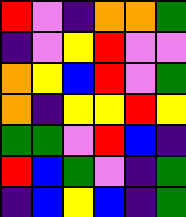[["red", "violet", "indigo", "orange", "orange", "green"], ["indigo", "violet", "yellow", "red", "violet", "violet"], ["orange", "yellow", "blue", "red", "violet", "green"], ["orange", "indigo", "yellow", "yellow", "red", "yellow"], ["green", "green", "violet", "red", "blue", "indigo"], ["red", "blue", "green", "violet", "indigo", "green"], ["indigo", "blue", "yellow", "blue", "indigo", "green"]]